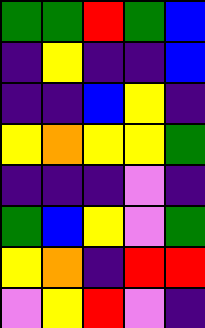[["green", "green", "red", "green", "blue"], ["indigo", "yellow", "indigo", "indigo", "blue"], ["indigo", "indigo", "blue", "yellow", "indigo"], ["yellow", "orange", "yellow", "yellow", "green"], ["indigo", "indigo", "indigo", "violet", "indigo"], ["green", "blue", "yellow", "violet", "green"], ["yellow", "orange", "indigo", "red", "red"], ["violet", "yellow", "red", "violet", "indigo"]]